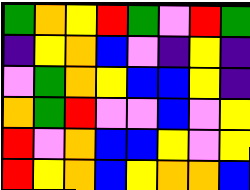[["green", "orange", "yellow", "red", "green", "violet", "red", "green"], ["indigo", "yellow", "orange", "blue", "violet", "indigo", "yellow", "indigo"], ["violet", "green", "orange", "yellow", "blue", "blue", "yellow", "indigo"], ["orange", "green", "red", "violet", "violet", "blue", "violet", "yellow"], ["red", "violet", "orange", "blue", "blue", "yellow", "violet", "yellow"], ["red", "yellow", "orange", "blue", "yellow", "orange", "orange", "blue"]]